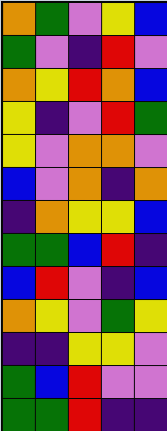[["orange", "green", "violet", "yellow", "blue"], ["green", "violet", "indigo", "red", "violet"], ["orange", "yellow", "red", "orange", "blue"], ["yellow", "indigo", "violet", "red", "green"], ["yellow", "violet", "orange", "orange", "violet"], ["blue", "violet", "orange", "indigo", "orange"], ["indigo", "orange", "yellow", "yellow", "blue"], ["green", "green", "blue", "red", "indigo"], ["blue", "red", "violet", "indigo", "blue"], ["orange", "yellow", "violet", "green", "yellow"], ["indigo", "indigo", "yellow", "yellow", "violet"], ["green", "blue", "red", "violet", "violet"], ["green", "green", "red", "indigo", "indigo"]]